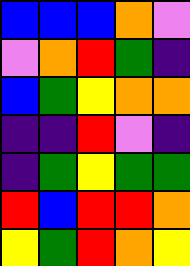[["blue", "blue", "blue", "orange", "violet"], ["violet", "orange", "red", "green", "indigo"], ["blue", "green", "yellow", "orange", "orange"], ["indigo", "indigo", "red", "violet", "indigo"], ["indigo", "green", "yellow", "green", "green"], ["red", "blue", "red", "red", "orange"], ["yellow", "green", "red", "orange", "yellow"]]